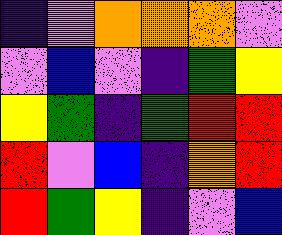[["indigo", "violet", "orange", "orange", "orange", "violet"], ["violet", "blue", "violet", "indigo", "green", "yellow"], ["yellow", "green", "indigo", "green", "red", "red"], ["red", "violet", "blue", "indigo", "orange", "red"], ["red", "green", "yellow", "indigo", "violet", "blue"]]